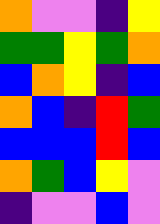[["orange", "violet", "violet", "indigo", "yellow"], ["green", "green", "yellow", "green", "orange"], ["blue", "orange", "yellow", "indigo", "blue"], ["orange", "blue", "indigo", "red", "green"], ["blue", "blue", "blue", "red", "blue"], ["orange", "green", "blue", "yellow", "violet"], ["indigo", "violet", "violet", "blue", "violet"]]